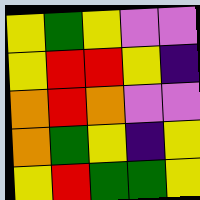[["yellow", "green", "yellow", "violet", "violet"], ["yellow", "red", "red", "yellow", "indigo"], ["orange", "red", "orange", "violet", "violet"], ["orange", "green", "yellow", "indigo", "yellow"], ["yellow", "red", "green", "green", "yellow"]]